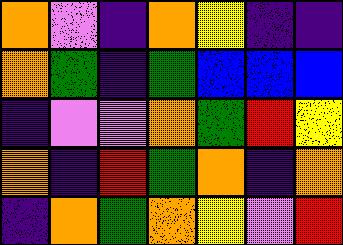[["orange", "violet", "indigo", "orange", "yellow", "indigo", "indigo"], ["orange", "green", "indigo", "green", "blue", "blue", "blue"], ["indigo", "violet", "violet", "orange", "green", "red", "yellow"], ["orange", "indigo", "red", "green", "orange", "indigo", "orange"], ["indigo", "orange", "green", "orange", "yellow", "violet", "red"]]